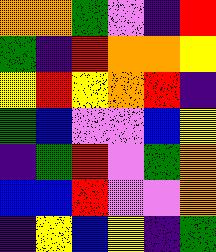[["orange", "orange", "green", "violet", "indigo", "red"], ["green", "indigo", "red", "orange", "orange", "yellow"], ["yellow", "red", "yellow", "orange", "red", "indigo"], ["green", "blue", "violet", "violet", "blue", "yellow"], ["indigo", "green", "red", "violet", "green", "orange"], ["blue", "blue", "red", "violet", "violet", "orange"], ["indigo", "yellow", "blue", "yellow", "indigo", "green"]]